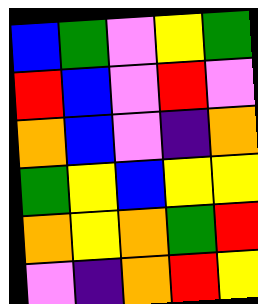[["blue", "green", "violet", "yellow", "green"], ["red", "blue", "violet", "red", "violet"], ["orange", "blue", "violet", "indigo", "orange"], ["green", "yellow", "blue", "yellow", "yellow"], ["orange", "yellow", "orange", "green", "red"], ["violet", "indigo", "orange", "red", "yellow"]]